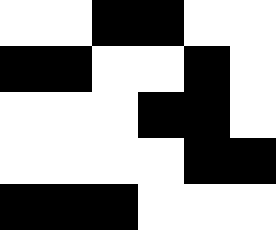[["white", "white", "black", "black", "white", "white"], ["black", "black", "white", "white", "black", "white"], ["white", "white", "white", "black", "black", "white"], ["white", "white", "white", "white", "black", "black"], ["black", "black", "black", "white", "white", "white"]]